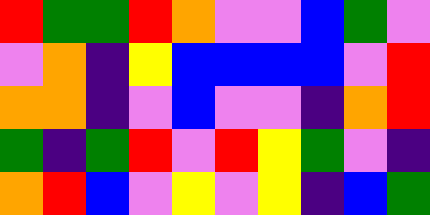[["red", "green", "green", "red", "orange", "violet", "violet", "blue", "green", "violet"], ["violet", "orange", "indigo", "yellow", "blue", "blue", "blue", "blue", "violet", "red"], ["orange", "orange", "indigo", "violet", "blue", "violet", "violet", "indigo", "orange", "red"], ["green", "indigo", "green", "red", "violet", "red", "yellow", "green", "violet", "indigo"], ["orange", "red", "blue", "violet", "yellow", "violet", "yellow", "indigo", "blue", "green"]]